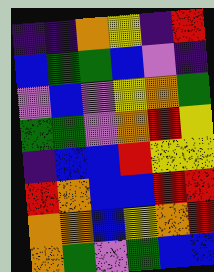[["indigo", "indigo", "orange", "yellow", "indigo", "red"], ["blue", "green", "green", "blue", "violet", "indigo"], ["violet", "blue", "violet", "yellow", "orange", "green"], ["green", "green", "violet", "orange", "red", "yellow"], ["indigo", "blue", "blue", "red", "yellow", "yellow"], ["red", "orange", "blue", "blue", "red", "red"], ["orange", "orange", "blue", "yellow", "orange", "red"], ["orange", "green", "violet", "green", "blue", "blue"]]